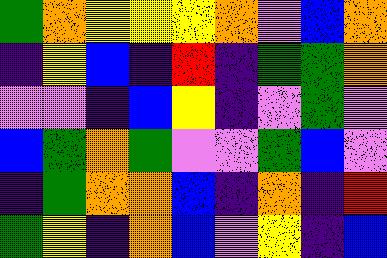[["green", "orange", "yellow", "yellow", "yellow", "orange", "violet", "blue", "orange"], ["indigo", "yellow", "blue", "indigo", "red", "indigo", "green", "green", "orange"], ["violet", "violet", "indigo", "blue", "yellow", "indigo", "violet", "green", "violet"], ["blue", "green", "orange", "green", "violet", "violet", "green", "blue", "violet"], ["indigo", "green", "orange", "orange", "blue", "indigo", "orange", "indigo", "red"], ["green", "yellow", "indigo", "orange", "blue", "violet", "yellow", "indigo", "blue"]]